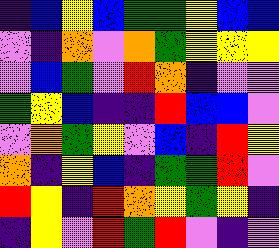[["indigo", "blue", "yellow", "blue", "green", "green", "yellow", "blue", "blue"], ["violet", "indigo", "orange", "violet", "orange", "green", "yellow", "yellow", "yellow"], ["violet", "blue", "green", "violet", "red", "orange", "indigo", "violet", "violet"], ["green", "yellow", "blue", "indigo", "indigo", "red", "blue", "blue", "violet"], ["violet", "orange", "green", "yellow", "violet", "blue", "indigo", "red", "yellow"], ["orange", "indigo", "yellow", "blue", "indigo", "green", "green", "red", "violet"], ["red", "yellow", "indigo", "red", "orange", "yellow", "green", "yellow", "indigo"], ["indigo", "yellow", "violet", "red", "green", "red", "violet", "indigo", "violet"]]